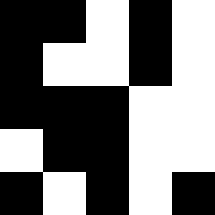[["black", "black", "white", "black", "white"], ["black", "white", "white", "black", "white"], ["black", "black", "black", "white", "white"], ["white", "black", "black", "white", "white"], ["black", "white", "black", "white", "black"]]